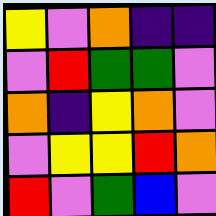[["yellow", "violet", "orange", "indigo", "indigo"], ["violet", "red", "green", "green", "violet"], ["orange", "indigo", "yellow", "orange", "violet"], ["violet", "yellow", "yellow", "red", "orange"], ["red", "violet", "green", "blue", "violet"]]